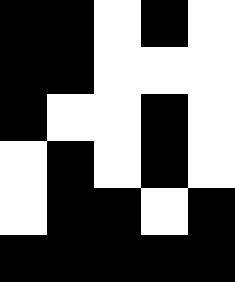[["black", "black", "white", "black", "white"], ["black", "black", "white", "white", "white"], ["black", "white", "white", "black", "white"], ["white", "black", "white", "black", "white"], ["white", "black", "black", "white", "black"], ["black", "black", "black", "black", "black"]]